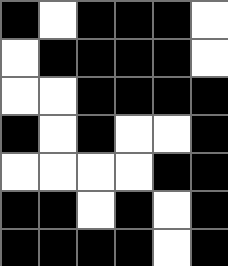[["black", "white", "black", "black", "black", "white"], ["white", "black", "black", "black", "black", "white"], ["white", "white", "black", "black", "black", "black"], ["black", "white", "black", "white", "white", "black"], ["white", "white", "white", "white", "black", "black"], ["black", "black", "white", "black", "white", "black"], ["black", "black", "black", "black", "white", "black"]]